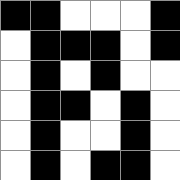[["black", "black", "white", "white", "white", "black"], ["white", "black", "black", "black", "white", "black"], ["white", "black", "white", "black", "white", "white"], ["white", "black", "black", "white", "black", "white"], ["white", "black", "white", "white", "black", "white"], ["white", "black", "white", "black", "black", "white"]]